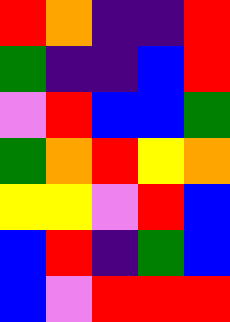[["red", "orange", "indigo", "indigo", "red"], ["green", "indigo", "indigo", "blue", "red"], ["violet", "red", "blue", "blue", "green"], ["green", "orange", "red", "yellow", "orange"], ["yellow", "yellow", "violet", "red", "blue"], ["blue", "red", "indigo", "green", "blue"], ["blue", "violet", "red", "red", "red"]]